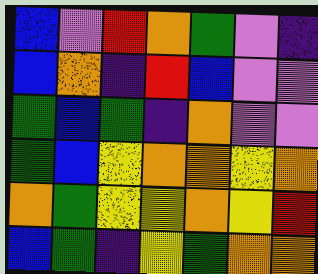[["blue", "violet", "red", "orange", "green", "violet", "indigo"], ["blue", "orange", "indigo", "red", "blue", "violet", "violet"], ["green", "blue", "green", "indigo", "orange", "violet", "violet"], ["green", "blue", "yellow", "orange", "orange", "yellow", "orange"], ["orange", "green", "yellow", "yellow", "orange", "yellow", "red"], ["blue", "green", "indigo", "yellow", "green", "orange", "orange"]]